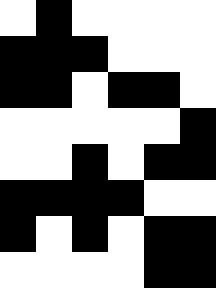[["white", "black", "white", "white", "white", "white"], ["black", "black", "black", "white", "white", "white"], ["black", "black", "white", "black", "black", "white"], ["white", "white", "white", "white", "white", "black"], ["white", "white", "black", "white", "black", "black"], ["black", "black", "black", "black", "white", "white"], ["black", "white", "black", "white", "black", "black"], ["white", "white", "white", "white", "black", "black"]]